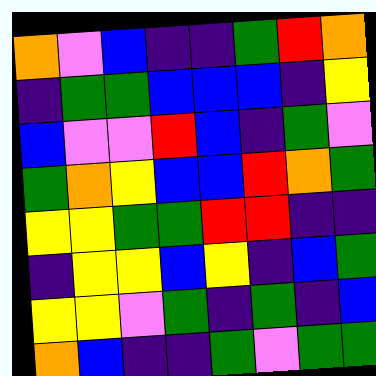[["orange", "violet", "blue", "indigo", "indigo", "green", "red", "orange"], ["indigo", "green", "green", "blue", "blue", "blue", "indigo", "yellow"], ["blue", "violet", "violet", "red", "blue", "indigo", "green", "violet"], ["green", "orange", "yellow", "blue", "blue", "red", "orange", "green"], ["yellow", "yellow", "green", "green", "red", "red", "indigo", "indigo"], ["indigo", "yellow", "yellow", "blue", "yellow", "indigo", "blue", "green"], ["yellow", "yellow", "violet", "green", "indigo", "green", "indigo", "blue"], ["orange", "blue", "indigo", "indigo", "green", "violet", "green", "green"]]